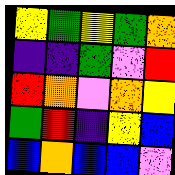[["yellow", "green", "yellow", "green", "orange"], ["indigo", "indigo", "green", "violet", "red"], ["red", "orange", "violet", "orange", "yellow"], ["green", "red", "indigo", "yellow", "blue"], ["blue", "orange", "blue", "blue", "violet"]]